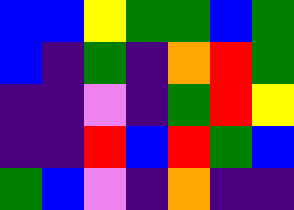[["blue", "blue", "yellow", "green", "green", "blue", "green"], ["blue", "indigo", "green", "indigo", "orange", "red", "green"], ["indigo", "indigo", "violet", "indigo", "green", "red", "yellow"], ["indigo", "indigo", "red", "blue", "red", "green", "blue"], ["green", "blue", "violet", "indigo", "orange", "indigo", "indigo"]]